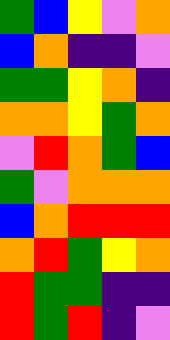[["green", "blue", "yellow", "violet", "orange"], ["blue", "orange", "indigo", "indigo", "violet"], ["green", "green", "yellow", "orange", "indigo"], ["orange", "orange", "yellow", "green", "orange"], ["violet", "red", "orange", "green", "blue"], ["green", "violet", "orange", "orange", "orange"], ["blue", "orange", "red", "red", "red"], ["orange", "red", "green", "yellow", "orange"], ["red", "green", "green", "indigo", "indigo"], ["red", "green", "red", "indigo", "violet"]]